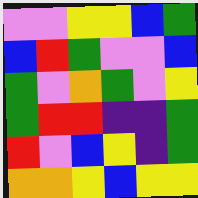[["violet", "violet", "yellow", "yellow", "blue", "green"], ["blue", "red", "green", "violet", "violet", "blue"], ["green", "violet", "orange", "green", "violet", "yellow"], ["green", "red", "red", "indigo", "indigo", "green"], ["red", "violet", "blue", "yellow", "indigo", "green"], ["orange", "orange", "yellow", "blue", "yellow", "yellow"]]